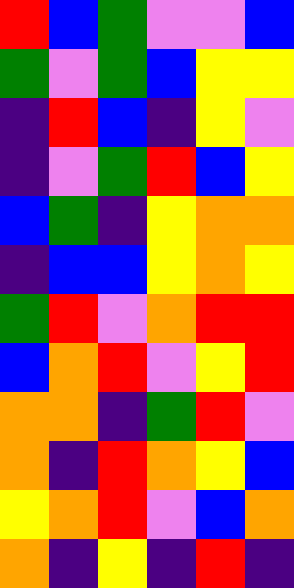[["red", "blue", "green", "violet", "violet", "blue"], ["green", "violet", "green", "blue", "yellow", "yellow"], ["indigo", "red", "blue", "indigo", "yellow", "violet"], ["indigo", "violet", "green", "red", "blue", "yellow"], ["blue", "green", "indigo", "yellow", "orange", "orange"], ["indigo", "blue", "blue", "yellow", "orange", "yellow"], ["green", "red", "violet", "orange", "red", "red"], ["blue", "orange", "red", "violet", "yellow", "red"], ["orange", "orange", "indigo", "green", "red", "violet"], ["orange", "indigo", "red", "orange", "yellow", "blue"], ["yellow", "orange", "red", "violet", "blue", "orange"], ["orange", "indigo", "yellow", "indigo", "red", "indigo"]]